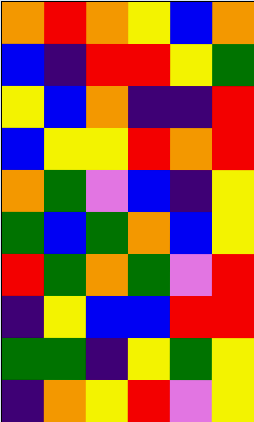[["orange", "red", "orange", "yellow", "blue", "orange"], ["blue", "indigo", "red", "red", "yellow", "green"], ["yellow", "blue", "orange", "indigo", "indigo", "red"], ["blue", "yellow", "yellow", "red", "orange", "red"], ["orange", "green", "violet", "blue", "indigo", "yellow"], ["green", "blue", "green", "orange", "blue", "yellow"], ["red", "green", "orange", "green", "violet", "red"], ["indigo", "yellow", "blue", "blue", "red", "red"], ["green", "green", "indigo", "yellow", "green", "yellow"], ["indigo", "orange", "yellow", "red", "violet", "yellow"]]